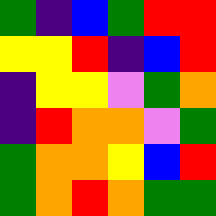[["green", "indigo", "blue", "green", "red", "red"], ["yellow", "yellow", "red", "indigo", "blue", "red"], ["indigo", "yellow", "yellow", "violet", "green", "orange"], ["indigo", "red", "orange", "orange", "violet", "green"], ["green", "orange", "orange", "yellow", "blue", "red"], ["green", "orange", "red", "orange", "green", "green"]]